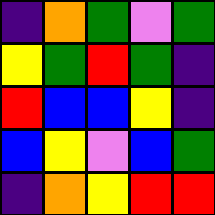[["indigo", "orange", "green", "violet", "green"], ["yellow", "green", "red", "green", "indigo"], ["red", "blue", "blue", "yellow", "indigo"], ["blue", "yellow", "violet", "blue", "green"], ["indigo", "orange", "yellow", "red", "red"]]